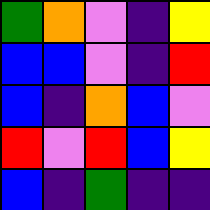[["green", "orange", "violet", "indigo", "yellow"], ["blue", "blue", "violet", "indigo", "red"], ["blue", "indigo", "orange", "blue", "violet"], ["red", "violet", "red", "blue", "yellow"], ["blue", "indigo", "green", "indigo", "indigo"]]